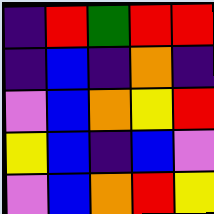[["indigo", "red", "green", "red", "red"], ["indigo", "blue", "indigo", "orange", "indigo"], ["violet", "blue", "orange", "yellow", "red"], ["yellow", "blue", "indigo", "blue", "violet"], ["violet", "blue", "orange", "red", "yellow"]]